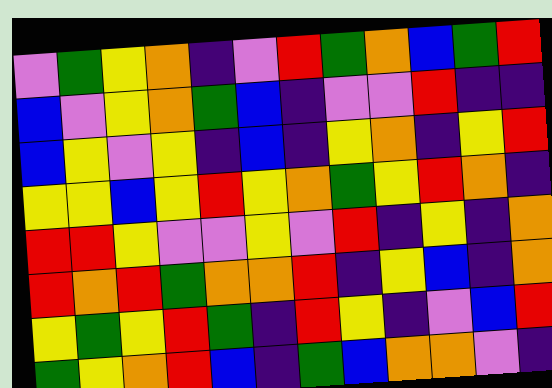[["violet", "green", "yellow", "orange", "indigo", "violet", "red", "green", "orange", "blue", "green", "red"], ["blue", "violet", "yellow", "orange", "green", "blue", "indigo", "violet", "violet", "red", "indigo", "indigo"], ["blue", "yellow", "violet", "yellow", "indigo", "blue", "indigo", "yellow", "orange", "indigo", "yellow", "red"], ["yellow", "yellow", "blue", "yellow", "red", "yellow", "orange", "green", "yellow", "red", "orange", "indigo"], ["red", "red", "yellow", "violet", "violet", "yellow", "violet", "red", "indigo", "yellow", "indigo", "orange"], ["red", "orange", "red", "green", "orange", "orange", "red", "indigo", "yellow", "blue", "indigo", "orange"], ["yellow", "green", "yellow", "red", "green", "indigo", "red", "yellow", "indigo", "violet", "blue", "red"], ["green", "yellow", "orange", "red", "blue", "indigo", "green", "blue", "orange", "orange", "violet", "indigo"]]